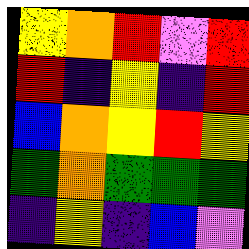[["yellow", "orange", "red", "violet", "red"], ["red", "indigo", "yellow", "indigo", "red"], ["blue", "orange", "yellow", "red", "yellow"], ["green", "orange", "green", "green", "green"], ["indigo", "yellow", "indigo", "blue", "violet"]]